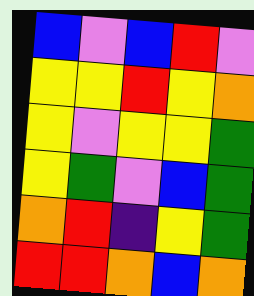[["blue", "violet", "blue", "red", "violet"], ["yellow", "yellow", "red", "yellow", "orange"], ["yellow", "violet", "yellow", "yellow", "green"], ["yellow", "green", "violet", "blue", "green"], ["orange", "red", "indigo", "yellow", "green"], ["red", "red", "orange", "blue", "orange"]]